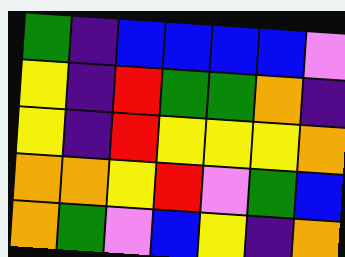[["green", "indigo", "blue", "blue", "blue", "blue", "violet"], ["yellow", "indigo", "red", "green", "green", "orange", "indigo"], ["yellow", "indigo", "red", "yellow", "yellow", "yellow", "orange"], ["orange", "orange", "yellow", "red", "violet", "green", "blue"], ["orange", "green", "violet", "blue", "yellow", "indigo", "orange"]]